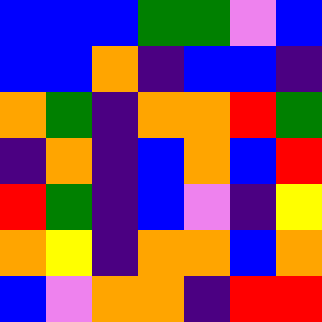[["blue", "blue", "blue", "green", "green", "violet", "blue"], ["blue", "blue", "orange", "indigo", "blue", "blue", "indigo"], ["orange", "green", "indigo", "orange", "orange", "red", "green"], ["indigo", "orange", "indigo", "blue", "orange", "blue", "red"], ["red", "green", "indigo", "blue", "violet", "indigo", "yellow"], ["orange", "yellow", "indigo", "orange", "orange", "blue", "orange"], ["blue", "violet", "orange", "orange", "indigo", "red", "red"]]